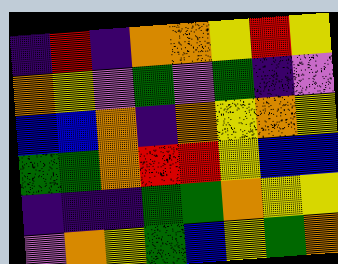[["indigo", "red", "indigo", "orange", "orange", "yellow", "red", "yellow"], ["orange", "yellow", "violet", "green", "violet", "green", "indigo", "violet"], ["blue", "blue", "orange", "indigo", "orange", "yellow", "orange", "yellow"], ["green", "green", "orange", "red", "red", "yellow", "blue", "blue"], ["indigo", "indigo", "indigo", "green", "green", "orange", "yellow", "yellow"], ["violet", "orange", "yellow", "green", "blue", "yellow", "green", "orange"]]